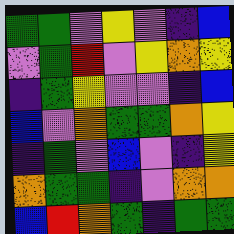[["green", "green", "violet", "yellow", "violet", "indigo", "blue"], ["violet", "green", "red", "violet", "yellow", "orange", "yellow"], ["indigo", "green", "yellow", "violet", "violet", "indigo", "blue"], ["blue", "violet", "orange", "green", "green", "orange", "yellow"], ["indigo", "green", "violet", "blue", "violet", "indigo", "yellow"], ["orange", "green", "green", "indigo", "violet", "orange", "orange"], ["blue", "red", "orange", "green", "indigo", "green", "green"]]